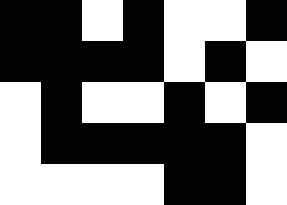[["black", "black", "white", "black", "white", "white", "black"], ["black", "black", "black", "black", "white", "black", "white"], ["white", "black", "white", "white", "black", "white", "black"], ["white", "black", "black", "black", "black", "black", "white"], ["white", "white", "white", "white", "black", "black", "white"]]